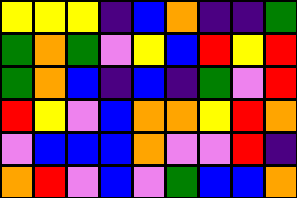[["yellow", "yellow", "yellow", "indigo", "blue", "orange", "indigo", "indigo", "green"], ["green", "orange", "green", "violet", "yellow", "blue", "red", "yellow", "red"], ["green", "orange", "blue", "indigo", "blue", "indigo", "green", "violet", "red"], ["red", "yellow", "violet", "blue", "orange", "orange", "yellow", "red", "orange"], ["violet", "blue", "blue", "blue", "orange", "violet", "violet", "red", "indigo"], ["orange", "red", "violet", "blue", "violet", "green", "blue", "blue", "orange"]]